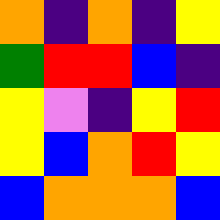[["orange", "indigo", "orange", "indigo", "yellow"], ["green", "red", "red", "blue", "indigo"], ["yellow", "violet", "indigo", "yellow", "red"], ["yellow", "blue", "orange", "red", "yellow"], ["blue", "orange", "orange", "orange", "blue"]]